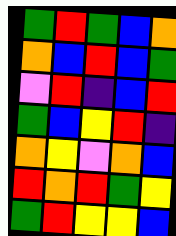[["green", "red", "green", "blue", "orange"], ["orange", "blue", "red", "blue", "green"], ["violet", "red", "indigo", "blue", "red"], ["green", "blue", "yellow", "red", "indigo"], ["orange", "yellow", "violet", "orange", "blue"], ["red", "orange", "red", "green", "yellow"], ["green", "red", "yellow", "yellow", "blue"]]